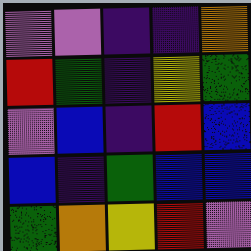[["violet", "violet", "indigo", "indigo", "orange"], ["red", "green", "indigo", "yellow", "green"], ["violet", "blue", "indigo", "red", "blue"], ["blue", "indigo", "green", "blue", "blue"], ["green", "orange", "yellow", "red", "violet"]]